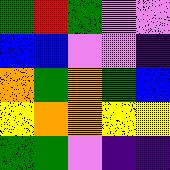[["green", "red", "green", "violet", "violet"], ["blue", "blue", "violet", "violet", "indigo"], ["orange", "green", "orange", "green", "blue"], ["yellow", "orange", "orange", "yellow", "yellow"], ["green", "green", "violet", "indigo", "indigo"]]